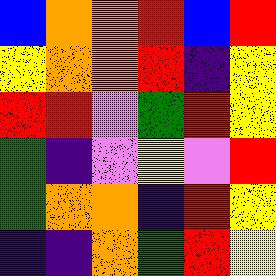[["blue", "orange", "orange", "red", "blue", "red"], ["yellow", "orange", "orange", "red", "indigo", "yellow"], ["red", "red", "violet", "green", "red", "yellow"], ["green", "indigo", "violet", "yellow", "violet", "red"], ["green", "orange", "orange", "indigo", "red", "yellow"], ["indigo", "indigo", "orange", "green", "red", "yellow"]]